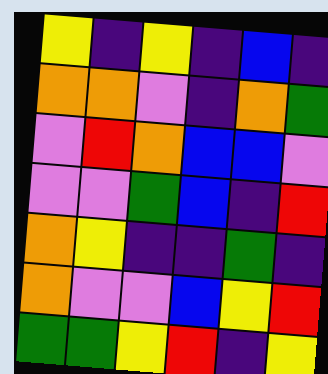[["yellow", "indigo", "yellow", "indigo", "blue", "indigo"], ["orange", "orange", "violet", "indigo", "orange", "green"], ["violet", "red", "orange", "blue", "blue", "violet"], ["violet", "violet", "green", "blue", "indigo", "red"], ["orange", "yellow", "indigo", "indigo", "green", "indigo"], ["orange", "violet", "violet", "blue", "yellow", "red"], ["green", "green", "yellow", "red", "indigo", "yellow"]]